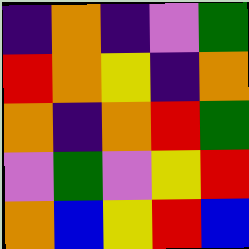[["indigo", "orange", "indigo", "violet", "green"], ["red", "orange", "yellow", "indigo", "orange"], ["orange", "indigo", "orange", "red", "green"], ["violet", "green", "violet", "yellow", "red"], ["orange", "blue", "yellow", "red", "blue"]]